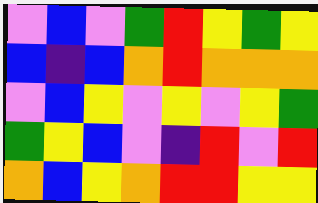[["violet", "blue", "violet", "green", "red", "yellow", "green", "yellow"], ["blue", "indigo", "blue", "orange", "red", "orange", "orange", "orange"], ["violet", "blue", "yellow", "violet", "yellow", "violet", "yellow", "green"], ["green", "yellow", "blue", "violet", "indigo", "red", "violet", "red"], ["orange", "blue", "yellow", "orange", "red", "red", "yellow", "yellow"]]